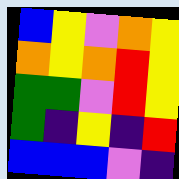[["blue", "yellow", "violet", "orange", "yellow"], ["orange", "yellow", "orange", "red", "yellow"], ["green", "green", "violet", "red", "yellow"], ["green", "indigo", "yellow", "indigo", "red"], ["blue", "blue", "blue", "violet", "indigo"]]